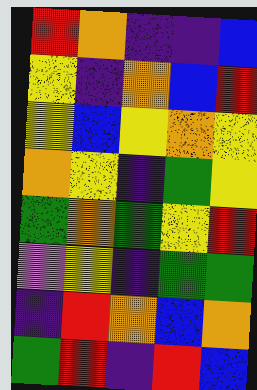[["red", "orange", "indigo", "indigo", "blue"], ["yellow", "indigo", "orange", "blue", "red"], ["yellow", "blue", "yellow", "orange", "yellow"], ["orange", "yellow", "indigo", "green", "yellow"], ["green", "orange", "green", "yellow", "red"], ["violet", "yellow", "indigo", "green", "green"], ["indigo", "red", "orange", "blue", "orange"], ["green", "red", "indigo", "red", "blue"]]